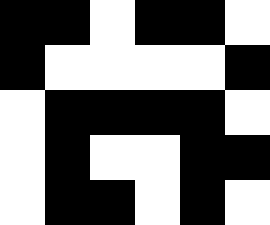[["black", "black", "white", "black", "black", "white"], ["black", "white", "white", "white", "white", "black"], ["white", "black", "black", "black", "black", "white"], ["white", "black", "white", "white", "black", "black"], ["white", "black", "black", "white", "black", "white"]]